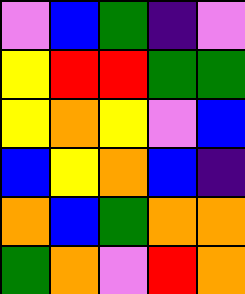[["violet", "blue", "green", "indigo", "violet"], ["yellow", "red", "red", "green", "green"], ["yellow", "orange", "yellow", "violet", "blue"], ["blue", "yellow", "orange", "blue", "indigo"], ["orange", "blue", "green", "orange", "orange"], ["green", "orange", "violet", "red", "orange"]]